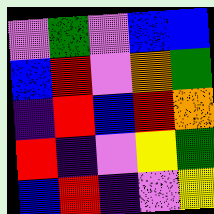[["violet", "green", "violet", "blue", "blue"], ["blue", "red", "violet", "orange", "green"], ["indigo", "red", "blue", "red", "orange"], ["red", "indigo", "violet", "yellow", "green"], ["blue", "red", "indigo", "violet", "yellow"]]